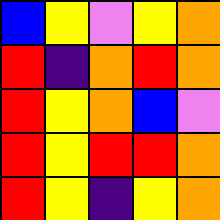[["blue", "yellow", "violet", "yellow", "orange"], ["red", "indigo", "orange", "red", "orange"], ["red", "yellow", "orange", "blue", "violet"], ["red", "yellow", "red", "red", "orange"], ["red", "yellow", "indigo", "yellow", "orange"]]